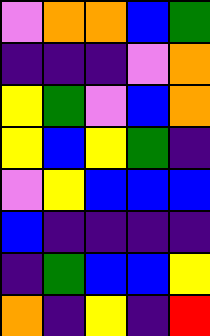[["violet", "orange", "orange", "blue", "green"], ["indigo", "indigo", "indigo", "violet", "orange"], ["yellow", "green", "violet", "blue", "orange"], ["yellow", "blue", "yellow", "green", "indigo"], ["violet", "yellow", "blue", "blue", "blue"], ["blue", "indigo", "indigo", "indigo", "indigo"], ["indigo", "green", "blue", "blue", "yellow"], ["orange", "indigo", "yellow", "indigo", "red"]]